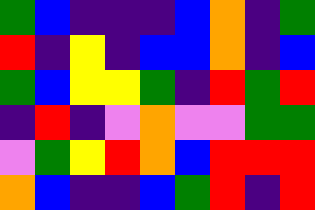[["green", "blue", "indigo", "indigo", "indigo", "blue", "orange", "indigo", "green"], ["red", "indigo", "yellow", "indigo", "blue", "blue", "orange", "indigo", "blue"], ["green", "blue", "yellow", "yellow", "green", "indigo", "red", "green", "red"], ["indigo", "red", "indigo", "violet", "orange", "violet", "violet", "green", "green"], ["violet", "green", "yellow", "red", "orange", "blue", "red", "red", "red"], ["orange", "blue", "indigo", "indigo", "blue", "green", "red", "indigo", "red"]]